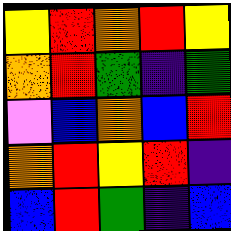[["yellow", "red", "orange", "red", "yellow"], ["orange", "red", "green", "indigo", "green"], ["violet", "blue", "orange", "blue", "red"], ["orange", "red", "yellow", "red", "indigo"], ["blue", "red", "green", "indigo", "blue"]]